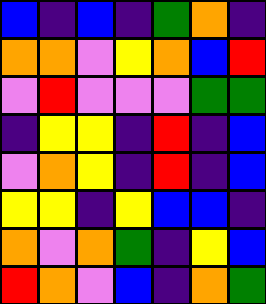[["blue", "indigo", "blue", "indigo", "green", "orange", "indigo"], ["orange", "orange", "violet", "yellow", "orange", "blue", "red"], ["violet", "red", "violet", "violet", "violet", "green", "green"], ["indigo", "yellow", "yellow", "indigo", "red", "indigo", "blue"], ["violet", "orange", "yellow", "indigo", "red", "indigo", "blue"], ["yellow", "yellow", "indigo", "yellow", "blue", "blue", "indigo"], ["orange", "violet", "orange", "green", "indigo", "yellow", "blue"], ["red", "orange", "violet", "blue", "indigo", "orange", "green"]]